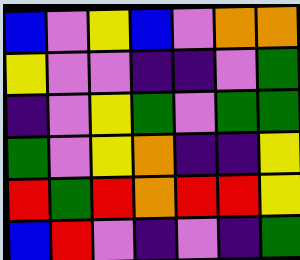[["blue", "violet", "yellow", "blue", "violet", "orange", "orange"], ["yellow", "violet", "violet", "indigo", "indigo", "violet", "green"], ["indigo", "violet", "yellow", "green", "violet", "green", "green"], ["green", "violet", "yellow", "orange", "indigo", "indigo", "yellow"], ["red", "green", "red", "orange", "red", "red", "yellow"], ["blue", "red", "violet", "indigo", "violet", "indigo", "green"]]